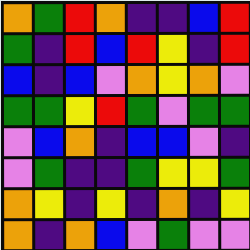[["orange", "green", "red", "orange", "indigo", "indigo", "blue", "red"], ["green", "indigo", "red", "blue", "red", "yellow", "indigo", "red"], ["blue", "indigo", "blue", "violet", "orange", "yellow", "orange", "violet"], ["green", "green", "yellow", "red", "green", "violet", "green", "green"], ["violet", "blue", "orange", "indigo", "blue", "blue", "violet", "indigo"], ["violet", "green", "indigo", "indigo", "green", "yellow", "yellow", "green"], ["orange", "yellow", "indigo", "yellow", "indigo", "orange", "indigo", "yellow"], ["orange", "indigo", "orange", "blue", "violet", "green", "violet", "violet"]]